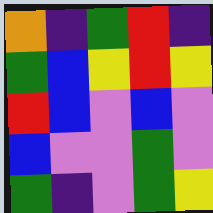[["orange", "indigo", "green", "red", "indigo"], ["green", "blue", "yellow", "red", "yellow"], ["red", "blue", "violet", "blue", "violet"], ["blue", "violet", "violet", "green", "violet"], ["green", "indigo", "violet", "green", "yellow"]]